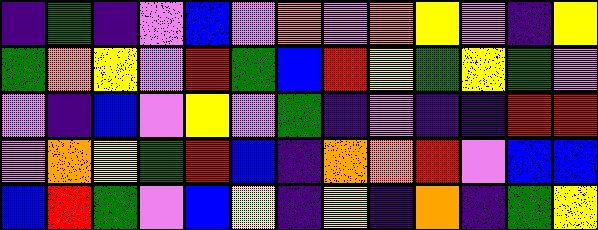[["indigo", "green", "indigo", "violet", "blue", "violet", "orange", "violet", "orange", "yellow", "violet", "indigo", "yellow"], ["green", "orange", "yellow", "violet", "red", "green", "blue", "red", "yellow", "green", "yellow", "green", "violet"], ["violet", "indigo", "blue", "violet", "yellow", "violet", "green", "indigo", "violet", "indigo", "indigo", "red", "red"], ["violet", "orange", "yellow", "green", "red", "blue", "indigo", "orange", "orange", "red", "violet", "blue", "blue"], ["blue", "red", "green", "violet", "blue", "yellow", "indigo", "yellow", "indigo", "orange", "indigo", "green", "yellow"]]